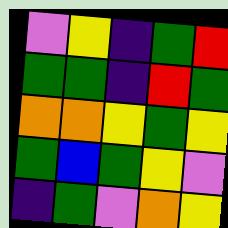[["violet", "yellow", "indigo", "green", "red"], ["green", "green", "indigo", "red", "green"], ["orange", "orange", "yellow", "green", "yellow"], ["green", "blue", "green", "yellow", "violet"], ["indigo", "green", "violet", "orange", "yellow"]]